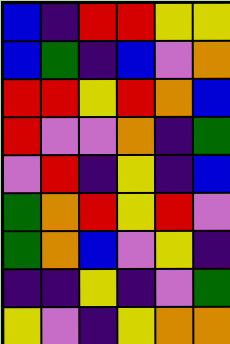[["blue", "indigo", "red", "red", "yellow", "yellow"], ["blue", "green", "indigo", "blue", "violet", "orange"], ["red", "red", "yellow", "red", "orange", "blue"], ["red", "violet", "violet", "orange", "indigo", "green"], ["violet", "red", "indigo", "yellow", "indigo", "blue"], ["green", "orange", "red", "yellow", "red", "violet"], ["green", "orange", "blue", "violet", "yellow", "indigo"], ["indigo", "indigo", "yellow", "indigo", "violet", "green"], ["yellow", "violet", "indigo", "yellow", "orange", "orange"]]